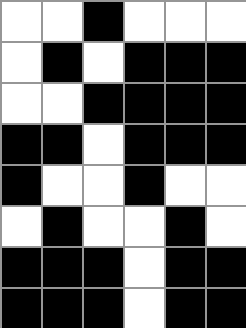[["white", "white", "black", "white", "white", "white"], ["white", "black", "white", "black", "black", "black"], ["white", "white", "black", "black", "black", "black"], ["black", "black", "white", "black", "black", "black"], ["black", "white", "white", "black", "white", "white"], ["white", "black", "white", "white", "black", "white"], ["black", "black", "black", "white", "black", "black"], ["black", "black", "black", "white", "black", "black"]]